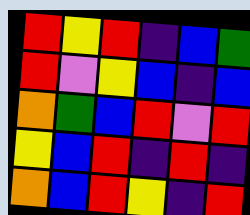[["red", "yellow", "red", "indigo", "blue", "green"], ["red", "violet", "yellow", "blue", "indigo", "blue"], ["orange", "green", "blue", "red", "violet", "red"], ["yellow", "blue", "red", "indigo", "red", "indigo"], ["orange", "blue", "red", "yellow", "indigo", "red"]]